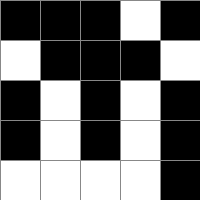[["black", "black", "black", "white", "black"], ["white", "black", "black", "black", "white"], ["black", "white", "black", "white", "black"], ["black", "white", "black", "white", "black"], ["white", "white", "white", "white", "black"]]